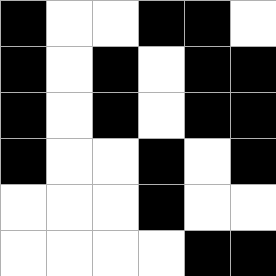[["black", "white", "white", "black", "black", "white"], ["black", "white", "black", "white", "black", "black"], ["black", "white", "black", "white", "black", "black"], ["black", "white", "white", "black", "white", "black"], ["white", "white", "white", "black", "white", "white"], ["white", "white", "white", "white", "black", "black"]]